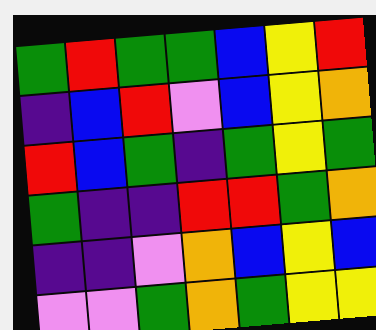[["green", "red", "green", "green", "blue", "yellow", "red"], ["indigo", "blue", "red", "violet", "blue", "yellow", "orange"], ["red", "blue", "green", "indigo", "green", "yellow", "green"], ["green", "indigo", "indigo", "red", "red", "green", "orange"], ["indigo", "indigo", "violet", "orange", "blue", "yellow", "blue"], ["violet", "violet", "green", "orange", "green", "yellow", "yellow"]]